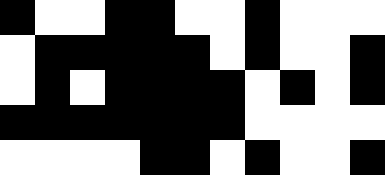[["black", "white", "white", "black", "black", "white", "white", "black", "white", "white", "white"], ["white", "black", "black", "black", "black", "black", "white", "black", "white", "white", "black"], ["white", "black", "white", "black", "black", "black", "black", "white", "black", "white", "black"], ["black", "black", "black", "black", "black", "black", "black", "white", "white", "white", "white"], ["white", "white", "white", "white", "black", "black", "white", "black", "white", "white", "black"]]